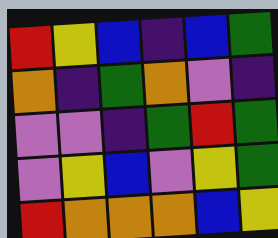[["red", "yellow", "blue", "indigo", "blue", "green"], ["orange", "indigo", "green", "orange", "violet", "indigo"], ["violet", "violet", "indigo", "green", "red", "green"], ["violet", "yellow", "blue", "violet", "yellow", "green"], ["red", "orange", "orange", "orange", "blue", "yellow"]]